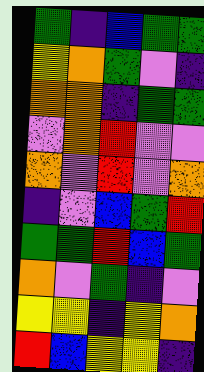[["green", "indigo", "blue", "green", "green"], ["yellow", "orange", "green", "violet", "indigo"], ["orange", "orange", "indigo", "green", "green"], ["violet", "orange", "red", "violet", "violet"], ["orange", "violet", "red", "violet", "orange"], ["indigo", "violet", "blue", "green", "red"], ["green", "green", "red", "blue", "green"], ["orange", "violet", "green", "indigo", "violet"], ["yellow", "yellow", "indigo", "yellow", "orange"], ["red", "blue", "yellow", "yellow", "indigo"]]